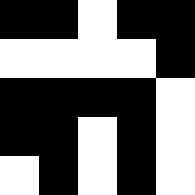[["black", "black", "white", "black", "black"], ["white", "white", "white", "white", "black"], ["black", "black", "black", "black", "white"], ["black", "black", "white", "black", "white"], ["white", "black", "white", "black", "white"]]